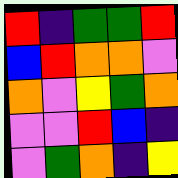[["red", "indigo", "green", "green", "red"], ["blue", "red", "orange", "orange", "violet"], ["orange", "violet", "yellow", "green", "orange"], ["violet", "violet", "red", "blue", "indigo"], ["violet", "green", "orange", "indigo", "yellow"]]